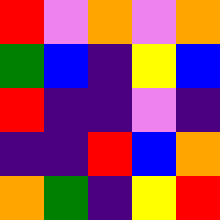[["red", "violet", "orange", "violet", "orange"], ["green", "blue", "indigo", "yellow", "blue"], ["red", "indigo", "indigo", "violet", "indigo"], ["indigo", "indigo", "red", "blue", "orange"], ["orange", "green", "indigo", "yellow", "red"]]